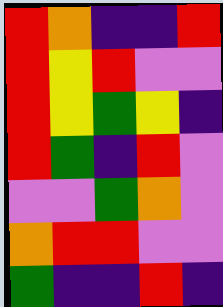[["red", "orange", "indigo", "indigo", "red"], ["red", "yellow", "red", "violet", "violet"], ["red", "yellow", "green", "yellow", "indigo"], ["red", "green", "indigo", "red", "violet"], ["violet", "violet", "green", "orange", "violet"], ["orange", "red", "red", "violet", "violet"], ["green", "indigo", "indigo", "red", "indigo"]]